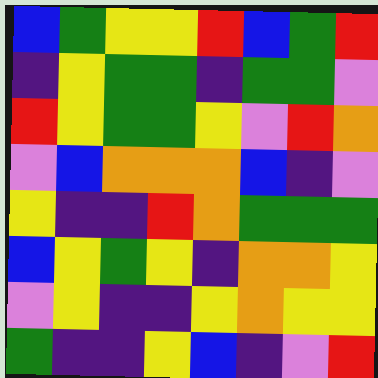[["blue", "green", "yellow", "yellow", "red", "blue", "green", "red"], ["indigo", "yellow", "green", "green", "indigo", "green", "green", "violet"], ["red", "yellow", "green", "green", "yellow", "violet", "red", "orange"], ["violet", "blue", "orange", "orange", "orange", "blue", "indigo", "violet"], ["yellow", "indigo", "indigo", "red", "orange", "green", "green", "green"], ["blue", "yellow", "green", "yellow", "indigo", "orange", "orange", "yellow"], ["violet", "yellow", "indigo", "indigo", "yellow", "orange", "yellow", "yellow"], ["green", "indigo", "indigo", "yellow", "blue", "indigo", "violet", "red"]]